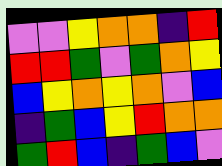[["violet", "violet", "yellow", "orange", "orange", "indigo", "red"], ["red", "red", "green", "violet", "green", "orange", "yellow"], ["blue", "yellow", "orange", "yellow", "orange", "violet", "blue"], ["indigo", "green", "blue", "yellow", "red", "orange", "orange"], ["green", "red", "blue", "indigo", "green", "blue", "violet"]]